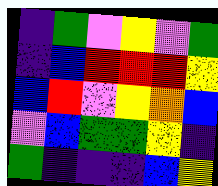[["indigo", "green", "violet", "yellow", "violet", "green"], ["indigo", "blue", "red", "red", "red", "yellow"], ["blue", "red", "violet", "yellow", "orange", "blue"], ["violet", "blue", "green", "green", "yellow", "indigo"], ["green", "indigo", "indigo", "indigo", "blue", "yellow"]]